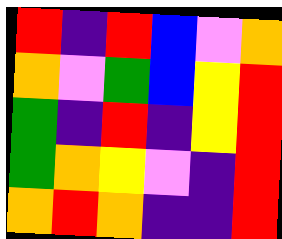[["red", "indigo", "red", "blue", "violet", "orange"], ["orange", "violet", "green", "blue", "yellow", "red"], ["green", "indigo", "red", "indigo", "yellow", "red"], ["green", "orange", "yellow", "violet", "indigo", "red"], ["orange", "red", "orange", "indigo", "indigo", "red"]]